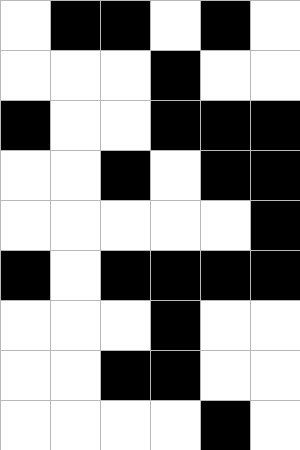[["white", "black", "black", "white", "black", "white"], ["white", "white", "white", "black", "white", "white"], ["black", "white", "white", "black", "black", "black"], ["white", "white", "black", "white", "black", "black"], ["white", "white", "white", "white", "white", "black"], ["black", "white", "black", "black", "black", "black"], ["white", "white", "white", "black", "white", "white"], ["white", "white", "black", "black", "white", "white"], ["white", "white", "white", "white", "black", "white"]]